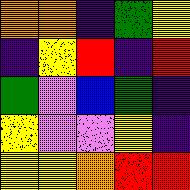[["orange", "orange", "indigo", "green", "yellow"], ["indigo", "yellow", "red", "indigo", "red"], ["green", "violet", "blue", "green", "indigo"], ["yellow", "violet", "violet", "yellow", "indigo"], ["yellow", "yellow", "orange", "red", "red"]]